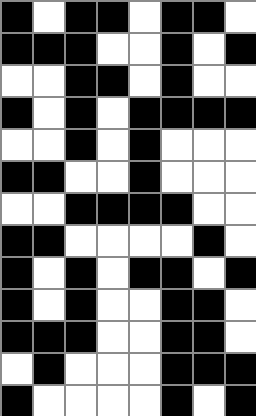[["black", "white", "black", "black", "white", "black", "black", "white"], ["black", "black", "black", "white", "white", "black", "white", "black"], ["white", "white", "black", "black", "white", "black", "white", "white"], ["black", "white", "black", "white", "black", "black", "black", "black"], ["white", "white", "black", "white", "black", "white", "white", "white"], ["black", "black", "white", "white", "black", "white", "white", "white"], ["white", "white", "black", "black", "black", "black", "white", "white"], ["black", "black", "white", "white", "white", "white", "black", "white"], ["black", "white", "black", "white", "black", "black", "white", "black"], ["black", "white", "black", "white", "white", "black", "black", "white"], ["black", "black", "black", "white", "white", "black", "black", "white"], ["white", "black", "white", "white", "white", "black", "black", "black"], ["black", "white", "white", "white", "white", "black", "white", "black"]]